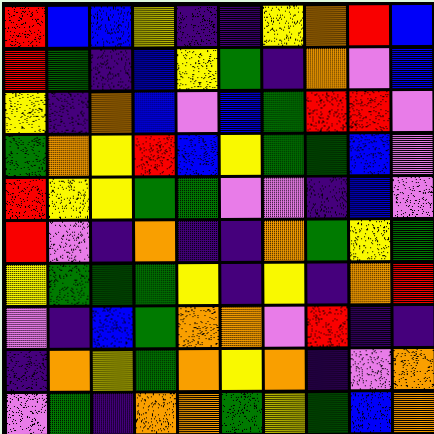[["red", "blue", "blue", "yellow", "indigo", "indigo", "yellow", "orange", "red", "blue"], ["red", "green", "indigo", "blue", "yellow", "green", "indigo", "orange", "violet", "blue"], ["yellow", "indigo", "orange", "blue", "violet", "blue", "green", "red", "red", "violet"], ["green", "orange", "yellow", "red", "blue", "yellow", "green", "green", "blue", "violet"], ["red", "yellow", "yellow", "green", "green", "violet", "violet", "indigo", "blue", "violet"], ["red", "violet", "indigo", "orange", "indigo", "indigo", "orange", "green", "yellow", "green"], ["yellow", "green", "green", "green", "yellow", "indigo", "yellow", "indigo", "orange", "red"], ["violet", "indigo", "blue", "green", "orange", "orange", "violet", "red", "indigo", "indigo"], ["indigo", "orange", "yellow", "green", "orange", "yellow", "orange", "indigo", "violet", "orange"], ["violet", "green", "indigo", "orange", "orange", "green", "yellow", "green", "blue", "orange"]]